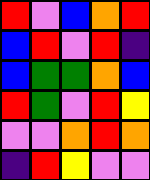[["red", "violet", "blue", "orange", "red"], ["blue", "red", "violet", "red", "indigo"], ["blue", "green", "green", "orange", "blue"], ["red", "green", "violet", "red", "yellow"], ["violet", "violet", "orange", "red", "orange"], ["indigo", "red", "yellow", "violet", "violet"]]